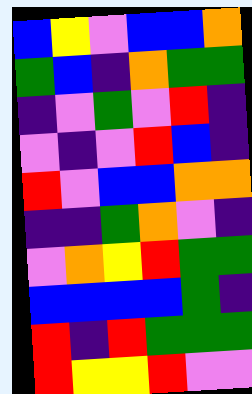[["blue", "yellow", "violet", "blue", "blue", "orange"], ["green", "blue", "indigo", "orange", "green", "green"], ["indigo", "violet", "green", "violet", "red", "indigo"], ["violet", "indigo", "violet", "red", "blue", "indigo"], ["red", "violet", "blue", "blue", "orange", "orange"], ["indigo", "indigo", "green", "orange", "violet", "indigo"], ["violet", "orange", "yellow", "red", "green", "green"], ["blue", "blue", "blue", "blue", "green", "indigo"], ["red", "indigo", "red", "green", "green", "green"], ["red", "yellow", "yellow", "red", "violet", "violet"]]